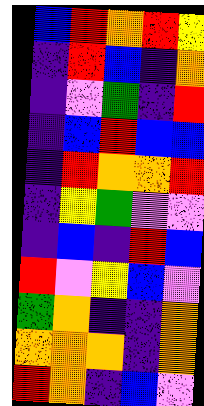[["blue", "red", "orange", "red", "yellow"], ["indigo", "red", "blue", "indigo", "orange"], ["indigo", "violet", "green", "indigo", "red"], ["indigo", "blue", "red", "blue", "blue"], ["indigo", "red", "orange", "orange", "red"], ["indigo", "yellow", "green", "violet", "violet"], ["indigo", "blue", "indigo", "red", "blue"], ["red", "violet", "yellow", "blue", "violet"], ["green", "orange", "indigo", "indigo", "orange"], ["orange", "orange", "orange", "indigo", "orange"], ["red", "orange", "indigo", "blue", "violet"]]